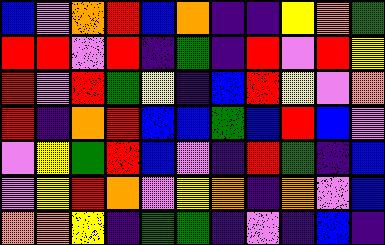[["blue", "violet", "orange", "red", "blue", "orange", "indigo", "indigo", "yellow", "orange", "green"], ["red", "red", "violet", "red", "indigo", "green", "indigo", "red", "violet", "red", "yellow"], ["red", "violet", "red", "green", "yellow", "indigo", "blue", "red", "yellow", "violet", "orange"], ["red", "indigo", "orange", "red", "blue", "blue", "green", "blue", "red", "blue", "violet"], ["violet", "yellow", "green", "red", "blue", "violet", "indigo", "red", "green", "indigo", "blue"], ["violet", "yellow", "red", "orange", "violet", "yellow", "orange", "indigo", "orange", "violet", "blue"], ["orange", "orange", "yellow", "indigo", "green", "green", "indigo", "violet", "indigo", "blue", "indigo"]]